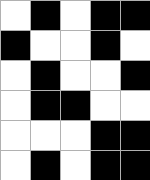[["white", "black", "white", "black", "black"], ["black", "white", "white", "black", "white"], ["white", "black", "white", "white", "black"], ["white", "black", "black", "white", "white"], ["white", "white", "white", "black", "black"], ["white", "black", "white", "black", "black"]]